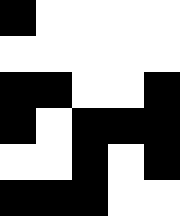[["black", "white", "white", "white", "white"], ["white", "white", "white", "white", "white"], ["black", "black", "white", "white", "black"], ["black", "white", "black", "black", "black"], ["white", "white", "black", "white", "black"], ["black", "black", "black", "white", "white"]]